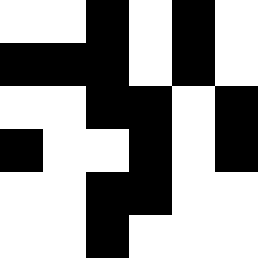[["white", "white", "black", "white", "black", "white"], ["black", "black", "black", "white", "black", "white"], ["white", "white", "black", "black", "white", "black"], ["black", "white", "white", "black", "white", "black"], ["white", "white", "black", "black", "white", "white"], ["white", "white", "black", "white", "white", "white"]]